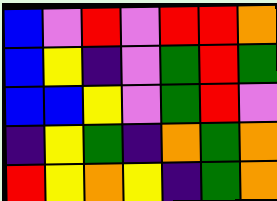[["blue", "violet", "red", "violet", "red", "red", "orange"], ["blue", "yellow", "indigo", "violet", "green", "red", "green"], ["blue", "blue", "yellow", "violet", "green", "red", "violet"], ["indigo", "yellow", "green", "indigo", "orange", "green", "orange"], ["red", "yellow", "orange", "yellow", "indigo", "green", "orange"]]